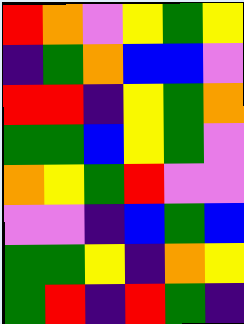[["red", "orange", "violet", "yellow", "green", "yellow"], ["indigo", "green", "orange", "blue", "blue", "violet"], ["red", "red", "indigo", "yellow", "green", "orange"], ["green", "green", "blue", "yellow", "green", "violet"], ["orange", "yellow", "green", "red", "violet", "violet"], ["violet", "violet", "indigo", "blue", "green", "blue"], ["green", "green", "yellow", "indigo", "orange", "yellow"], ["green", "red", "indigo", "red", "green", "indigo"]]